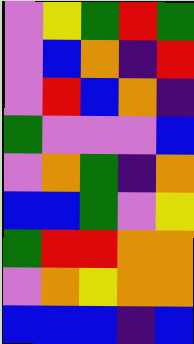[["violet", "yellow", "green", "red", "green"], ["violet", "blue", "orange", "indigo", "red"], ["violet", "red", "blue", "orange", "indigo"], ["green", "violet", "violet", "violet", "blue"], ["violet", "orange", "green", "indigo", "orange"], ["blue", "blue", "green", "violet", "yellow"], ["green", "red", "red", "orange", "orange"], ["violet", "orange", "yellow", "orange", "orange"], ["blue", "blue", "blue", "indigo", "blue"]]